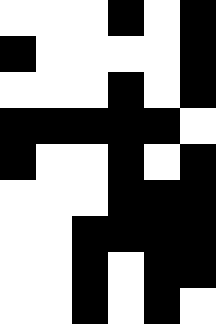[["white", "white", "white", "black", "white", "black"], ["black", "white", "white", "white", "white", "black"], ["white", "white", "white", "black", "white", "black"], ["black", "black", "black", "black", "black", "white"], ["black", "white", "white", "black", "white", "black"], ["white", "white", "white", "black", "black", "black"], ["white", "white", "black", "black", "black", "black"], ["white", "white", "black", "white", "black", "black"], ["white", "white", "black", "white", "black", "white"]]